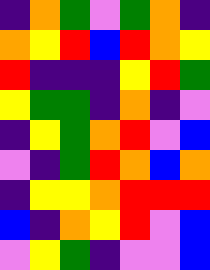[["indigo", "orange", "green", "violet", "green", "orange", "indigo"], ["orange", "yellow", "red", "blue", "red", "orange", "yellow"], ["red", "indigo", "indigo", "indigo", "yellow", "red", "green"], ["yellow", "green", "green", "indigo", "orange", "indigo", "violet"], ["indigo", "yellow", "green", "orange", "red", "violet", "blue"], ["violet", "indigo", "green", "red", "orange", "blue", "orange"], ["indigo", "yellow", "yellow", "orange", "red", "red", "red"], ["blue", "indigo", "orange", "yellow", "red", "violet", "blue"], ["violet", "yellow", "green", "indigo", "violet", "violet", "blue"]]